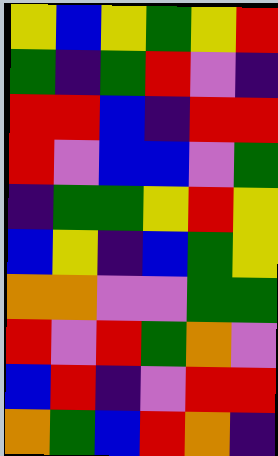[["yellow", "blue", "yellow", "green", "yellow", "red"], ["green", "indigo", "green", "red", "violet", "indigo"], ["red", "red", "blue", "indigo", "red", "red"], ["red", "violet", "blue", "blue", "violet", "green"], ["indigo", "green", "green", "yellow", "red", "yellow"], ["blue", "yellow", "indigo", "blue", "green", "yellow"], ["orange", "orange", "violet", "violet", "green", "green"], ["red", "violet", "red", "green", "orange", "violet"], ["blue", "red", "indigo", "violet", "red", "red"], ["orange", "green", "blue", "red", "orange", "indigo"]]